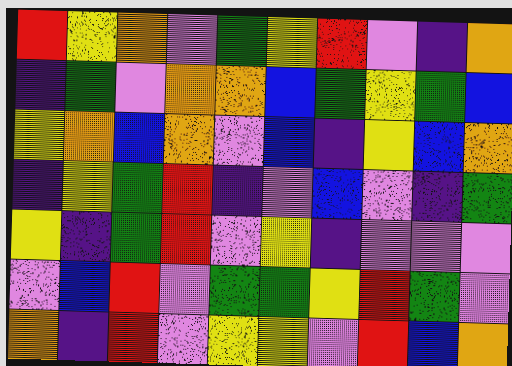[["red", "yellow", "orange", "violet", "green", "yellow", "red", "violet", "indigo", "orange"], ["indigo", "green", "violet", "orange", "orange", "blue", "green", "yellow", "green", "blue"], ["yellow", "orange", "blue", "orange", "violet", "blue", "indigo", "yellow", "blue", "orange"], ["indigo", "yellow", "green", "red", "indigo", "violet", "blue", "violet", "indigo", "green"], ["yellow", "indigo", "green", "red", "violet", "yellow", "indigo", "violet", "violet", "violet"], ["violet", "blue", "red", "violet", "green", "green", "yellow", "red", "green", "violet"], ["orange", "indigo", "red", "violet", "yellow", "yellow", "violet", "red", "blue", "orange"]]